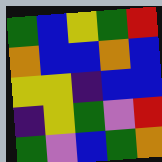[["green", "blue", "yellow", "green", "red"], ["orange", "blue", "blue", "orange", "blue"], ["yellow", "yellow", "indigo", "blue", "blue"], ["indigo", "yellow", "green", "violet", "red"], ["green", "violet", "blue", "green", "orange"]]